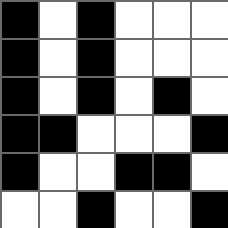[["black", "white", "black", "white", "white", "white"], ["black", "white", "black", "white", "white", "white"], ["black", "white", "black", "white", "black", "white"], ["black", "black", "white", "white", "white", "black"], ["black", "white", "white", "black", "black", "white"], ["white", "white", "black", "white", "white", "black"]]